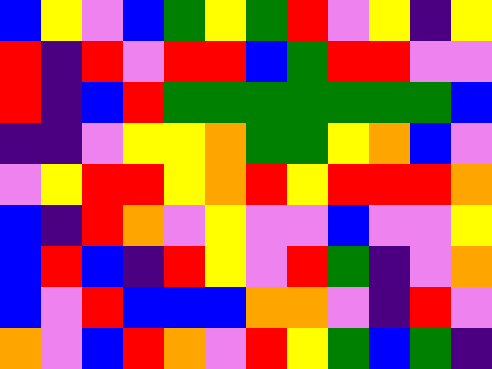[["blue", "yellow", "violet", "blue", "green", "yellow", "green", "red", "violet", "yellow", "indigo", "yellow"], ["red", "indigo", "red", "violet", "red", "red", "blue", "green", "red", "red", "violet", "violet"], ["red", "indigo", "blue", "red", "green", "green", "green", "green", "green", "green", "green", "blue"], ["indigo", "indigo", "violet", "yellow", "yellow", "orange", "green", "green", "yellow", "orange", "blue", "violet"], ["violet", "yellow", "red", "red", "yellow", "orange", "red", "yellow", "red", "red", "red", "orange"], ["blue", "indigo", "red", "orange", "violet", "yellow", "violet", "violet", "blue", "violet", "violet", "yellow"], ["blue", "red", "blue", "indigo", "red", "yellow", "violet", "red", "green", "indigo", "violet", "orange"], ["blue", "violet", "red", "blue", "blue", "blue", "orange", "orange", "violet", "indigo", "red", "violet"], ["orange", "violet", "blue", "red", "orange", "violet", "red", "yellow", "green", "blue", "green", "indigo"]]